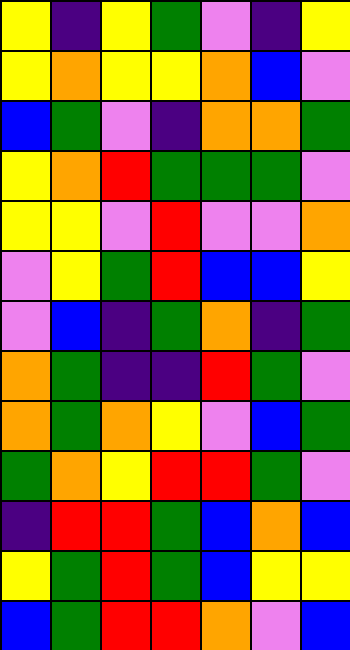[["yellow", "indigo", "yellow", "green", "violet", "indigo", "yellow"], ["yellow", "orange", "yellow", "yellow", "orange", "blue", "violet"], ["blue", "green", "violet", "indigo", "orange", "orange", "green"], ["yellow", "orange", "red", "green", "green", "green", "violet"], ["yellow", "yellow", "violet", "red", "violet", "violet", "orange"], ["violet", "yellow", "green", "red", "blue", "blue", "yellow"], ["violet", "blue", "indigo", "green", "orange", "indigo", "green"], ["orange", "green", "indigo", "indigo", "red", "green", "violet"], ["orange", "green", "orange", "yellow", "violet", "blue", "green"], ["green", "orange", "yellow", "red", "red", "green", "violet"], ["indigo", "red", "red", "green", "blue", "orange", "blue"], ["yellow", "green", "red", "green", "blue", "yellow", "yellow"], ["blue", "green", "red", "red", "orange", "violet", "blue"]]